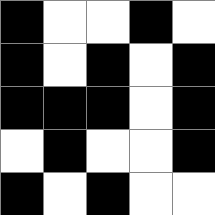[["black", "white", "white", "black", "white"], ["black", "white", "black", "white", "black"], ["black", "black", "black", "white", "black"], ["white", "black", "white", "white", "black"], ["black", "white", "black", "white", "white"]]